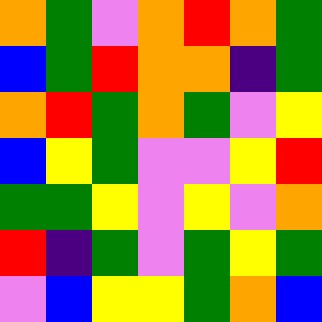[["orange", "green", "violet", "orange", "red", "orange", "green"], ["blue", "green", "red", "orange", "orange", "indigo", "green"], ["orange", "red", "green", "orange", "green", "violet", "yellow"], ["blue", "yellow", "green", "violet", "violet", "yellow", "red"], ["green", "green", "yellow", "violet", "yellow", "violet", "orange"], ["red", "indigo", "green", "violet", "green", "yellow", "green"], ["violet", "blue", "yellow", "yellow", "green", "orange", "blue"]]